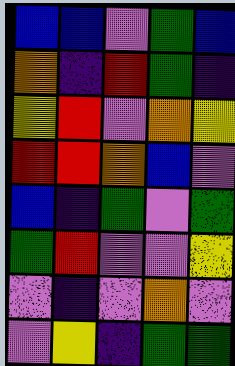[["blue", "blue", "violet", "green", "blue"], ["orange", "indigo", "red", "green", "indigo"], ["yellow", "red", "violet", "orange", "yellow"], ["red", "red", "orange", "blue", "violet"], ["blue", "indigo", "green", "violet", "green"], ["green", "red", "violet", "violet", "yellow"], ["violet", "indigo", "violet", "orange", "violet"], ["violet", "yellow", "indigo", "green", "green"]]